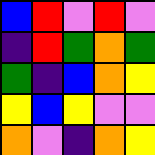[["blue", "red", "violet", "red", "violet"], ["indigo", "red", "green", "orange", "green"], ["green", "indigo", "blue", "orange", "yellow"], ["yellow", "blue", "yellow", "violet", "violet"], ["orange", "violet", "indigo", "orange", "yellow"]]